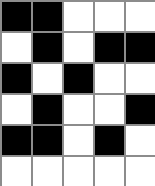[["black", "black", "white", "white", "white"], ["white", "black", "white", "black", "black"], ["black", "white", "black", "white", "white"], ["white", "black", "white", "white", "black"], ["black", "black", "white", "black", "white"], ["white", "white", "white", "white", "white"]]